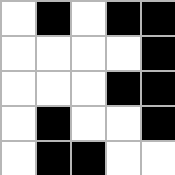[["white", "black", "white", "black", "black"], ["white", "white", "white", "white", "black"], ["white", "white", "white", "black", "black"], ["white", "black", "white", "white", "black"], ["white", "black", "black", "white", "white"]]